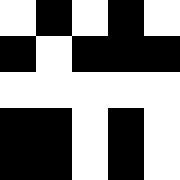[["white", "black", "white", "black", "white"], ["black", "white", "black", "black", "black"], ["white", "white", "white", "white", "white"], ["black", "black", "white", "black", "white"], ["black", "black", "white", "black", "white"]]